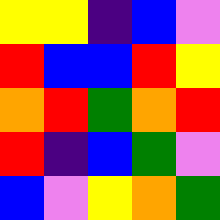[["yellow", "yellow", "indigo", "blue", "violet"], ["red", "blue", "blue", "red", "yellow"], ["orange", "red", "green", "orange", "red"], ["red", "indigo", "blue", "green", "violet"], ["blue", "violet", "yellow", "orange", "green"]]